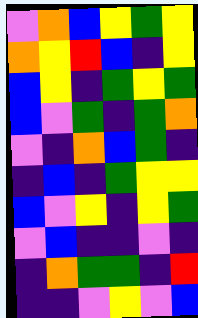[["violet", "orange", "blue", "yellow", "green", "yellow"], ["orange", "yellow", "red", "blue", "indigo", "yellow"], ["blue", "yellow", "indigo", "green", "yellow", "green"], ["blue", "violet", "green", "indigo", "green", "orange"], ["violet", "indigo", "orange", "blue", "green", "indigo"], ["indigo", "blue", "indigo", "green", "yellow", "yellow"], ["blue", "violet", "yellow", "indigo", "yellow", "green"], ["violet", "blue", "indigo", "indigo", "violet", "indigo"], ["indigo", "orange", "green", "green", "indigo", "red"], ["indigo", "indigo", "violet", "yellow", "violet", "blue"]]